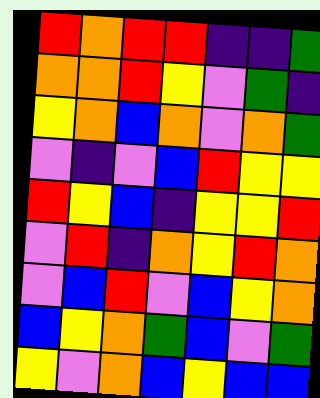[["red", "orange", "red", "red", "indigo", "indigo", "green"], ["orange", "orange", "red", "yellow", "violet", "green", "indigo"], ["yellow", "orange", "blue", "orange", "violet", "orange", "green"], ["violet", "indigo", "violet", "blue", "red", "yellow", "yellow"], ["red", "yellow", "blue", "indigo", "yellow", "yellow", "red"], ["violet", "red", "indigo", "orange", "yellow", "red", "orange"], ["violet", "blue", "red", "violet", "blue", "yellow", "orange"], ["blue", "yellow", "orange", "green", "blue", "violet", "green"], ["yellow", "violet", "orange", "blue", "yellow", "blue", "blue"]]